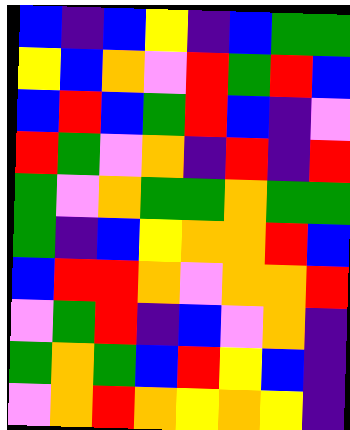[["blue", "indigo", "blue", "yellow", "indigo", "blue", "green", "green"], ["yellow", "blue", "orange", "violet", "red", "green", "red", "blue"], ["blue", "red", "blue", "green", "red", "blue", "indigo", "violet"], ["red", "green", "violet", "orange", "indigo", "red", "indigo", "red"], ["green", "violet", "orange", "green", "green", "orange", "green", "green"], ["green", "indigo", "blue", "yellow", "orange", "orange", "red", "blue"], ["blue", "red", "red", "orange", "violet", "orange", "orange", "red"], ["violet", "green", "red", "indigo", "blue", "violet", "orange", "indigo"], ["green", "orange", "green", "blue", "red", "yellow", "blue", "indigo"], ["violet", "orange", "red", "orange", "yellow", "orange", "yellow", "indigo"]]